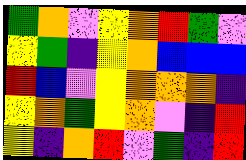[["green", "orange", "violet", "yellow", "orange", "red", "green", "violet"], ["yellow", "green", "indigo", "yellow", "orange", "blue", "blue", "blue"], ["red", "blue", "violet", "yellow", "orange", "orange", "orange", "indigo"], ["yellow", "orange", "green", "yellow", "orange", "violet", "indigo", "red"], ["yellow", "indigo", "orange", "red", "violet", "green", "indigo", "red"]]